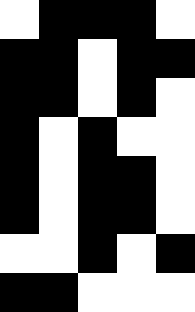[["white", "black", "black", "black", "white"], ["black", "black", "white", "black", "black"], ["black", "black", "white", "black", "white"], ["black", "white", "black", "white", "white"], ["black", "white", "black", "black", "white"], ["black", "white", "black", "black", "white"], ["white", "white", "black", "white", "black"], ["black", "black", "white", "white", "white"]]